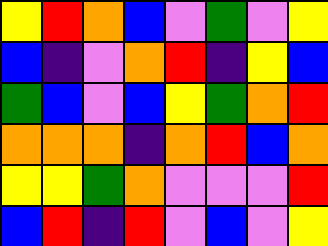[["yellow", "red", "orange", "blue", "violet", "green", "violet", "yellow"], ["blue", "indigo", "violet", "orange", "red", "indigo", "yellow", "blue"], ["green", "blue", "violet", "blue", "yellow", "green", "orange", "red"], ["orange", "orange", "orange", "indigo", "orange", "red", "blue", "orange"], ["yellow", "yellow", "green", "orange", "violet", "violet", "violet", "red"], ["blue", "red", "indigo", "red", "violet", "blue", "violet", "yellow"]]